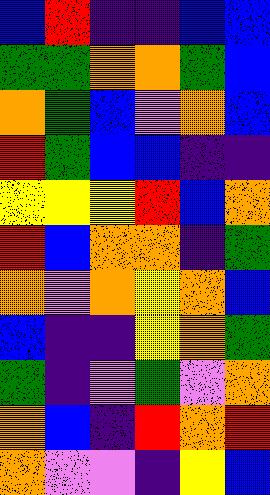[["blue", "red", "indigo", "indigo", "blue", "blue"], ["green", "green", "orange", "orange", "green", "blue"], ["orange", "green", "blue", "violet", "orange", "blue"], ["red", "green", "blue", "blue", "indigo", "indigo"], ["yellow", "yellow", "yellow", "red", "blue", "orange"], ["red", "blue", "orange", "orange", "indigo", "green"], ["orange", "violet", "orange", "yellow", "orange", "blue"], ["blue", "indigo", "indigo", "yellow", "orange", "green"], ["green", "indigo", "violet", "green", "violet", "orange"], ["orange", "blue", "indigo", "red", "orange", "red"], ["orange", "violet", "violet", "indigo", "yellow", "blue"]]